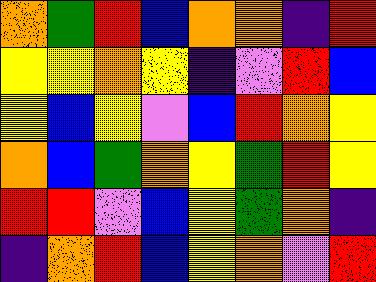[["orange", "green", "red", "blue", "orange", "orange", "indigo", "red"], ["yellow", "yellow", "orange", "yellow", "indigo", "violet", "red", "blue"], ["yellow", "blue", "yellow", "violet", "blue", "red", "orange", "yellow"], ["orange", "blue", "green", "orange", "yellow", "green", "red", "yellow"], ["red", "red", "violet", "blue", "yellow", "green", "orange", "indigo"], ["indigo", "orange", "red", "blue", "yellow", "orange", "violet", "red"]]